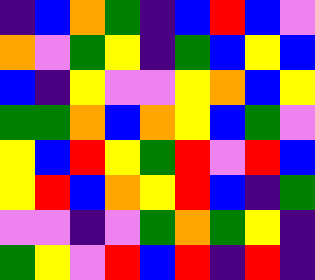[["indigo", "blue", "orange", "green", "indigo", "blue", "red", "blue", "violet"], ["orange", "violet", "green", "yellow", "indigo", "green", "blue", "yellow", "blue"], ["blue", "indigo", "yellow", "violet", "violet", "yellow", "orange", "blue", "yellow"], ["green", "green", "orange", "blue", "orange", "yellow", "blue", "green", "violet"], ["yellow", "blue", "red", "yellow", "green", "red", "violet", "red", "blue"], ["yellow", "red", "blue", "orange", "yellow", "red", "blue", "indigo", "green"], ["violet", "violet", "indigo", "violet", "green", "orange", "green", "yellow", "indigo"], ["green", "yellow", "violet", "red", "blue", "red", "indigo", "red", "indigo"]]